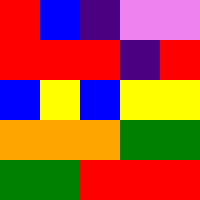[["red", "blue", "indigo", "violet", "violet"], ["red", "red", "red", "indigo", "red"], ["blue", "yellow", "blue", "yellow", "yellow"], ["orange", "orange", "orange", "green", "green"], ["green", "green", "red", "red", "red"]]